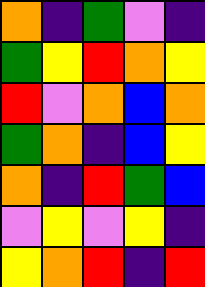[["orange", "indigo", "green", "violet", "indigo"], ["green", "yellow", "red", "orange", "yellow"], ["red", "violet", "orange", "blue", "orange"], ["green", "orange", "indigo", "blue", "yellow"], ["orange", "indigo", "red", "green", "blue"], ["violet", "yellow", "violet", "yellow", "indigo"], ["yellow", "orange", "red", "indigo", "red"]]